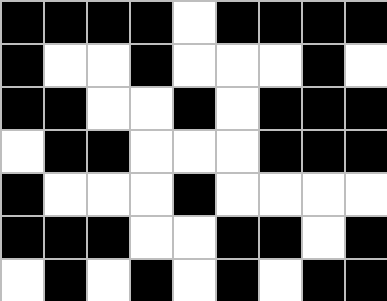[["black", "black", "black", "black", "white", "black", "black", "black", "black"], ["black", "white", "white", "black", "white", "white", "white", "black", "white"], ["black", "black", "white", "white", "black", "white", "black", "black", "black"], ["white", "black", "black", "white", "white", "white", "black", "black", "black"], ["black", "white", "white", "white", "black", "white", "white", "white", "white"], ["black", "black", "black", "white", "white", "black", "black", "white", "black"], ["white", "black", "white", "black", "white", "black", "white", "black", "black"]]